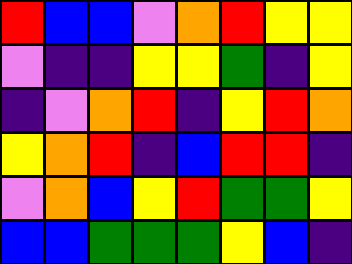[["red", "blue", "blue", "violet", "orange", "red", "yellow", "yellow"], ["violet", "indigo", "indigo", "yellow", "yellow", "green", "indigo", "yellow"], ["indigo", "violet", "orange", "red", "indigo", "yellow", "red", "orange"], ["yellow", "orange", "red", "indigo", "blue", "red", "red", "indigo"], ["violet", "orange", "blue", "yellow", "red", "green", "green", "yellow"], ["blue", "blue", "green", "green", "green", "yellow", "blue", "indigo"]]